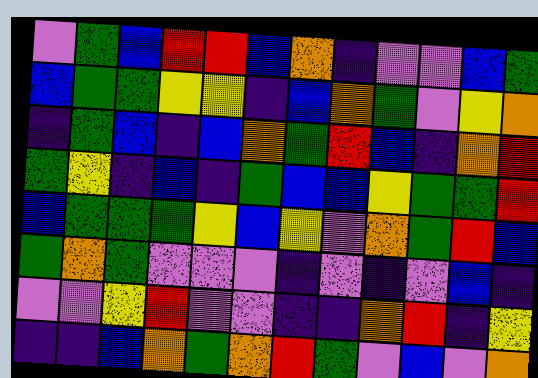[["violet", "green", "blue", "red", "red", "blue", "orange", "indigo", "violet", "violet", "blue", "green"], ["blue", "green", "green", "yellow", "yellow", "indigo", "blue", "orange", "green", "violet", "yellow", "orange"], ["indigo", "green", "blue", "indigo", "blue", "orange", "green", "red", "blue", "indigo", "orange", "red"], ["green", "yellow", "indigo", "blue", "indigo", "green", "blue", "blue", "yellow", "green", "green", "red"], ["blue", "green", "green", "green", "yellow", "blue", "yellow", "violet", "orange", "green", "red", "blue"], ["green", "orange", "green", "violet", "violet", "violet", "indigo", "violet", "indigo", "violet", "blue", "indigo"], ["violet", "violet", "yellow", "red", "violet", "violet", "indigo", "indigo", "orange", "red", "indigo", "yellow"], ["indigo", "indigo", "blue", "orange", "green", "orange", "red", "green", "violet", "blue", "violet", "orange"]]